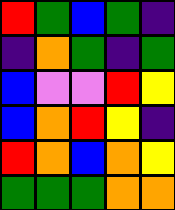[["red", "green", "blue", "green", "indigo"], ["indigo", "orange", "green", "indigo", "green"], ["blue", "violet", "violet", "red", "yellow"], ["blue", "orange", "red", "yellow", "indigo"], ["red", "orange", "blue", "orange", "yellow"], ["green", "green", "green", "orange", "orange"]]